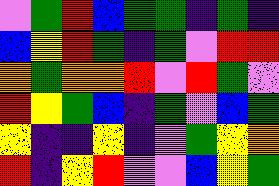[["violet", "green", "red", "blue", "green", "green", "indigo", "green", "indigo"], ["blue", "yellow", "red", "green", "indigo", "green", "violet", "red", "red"], ["orange", "green", "orange", "orange", "red", "violet", "red", "green", "violet"], ["red", "yellow", "green", "blue", "indigo", "green", "violet", "blue", "green"], ["yellow", "indigo", "indigo", "yellow", "indigo", "violet", "green", "yellow", "orange"], ["red", "indigo", "yellow", "red", "violet", "violet", "blue", "yellow", "green"]]